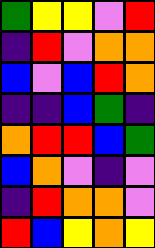[["green", "yellow", "yellow", "violet", "red"], ["indigo", "red", "violet", "orange", "orange"], ["blue", "violet", "blue", "red", "orange"], ["indigo", "indigo", "blue", "green", "indigo"], ["orange", "red", "red", "blue", "green"], ["blue", "orange", "violet", "indigo", "violet"], ["indigo", "red", "orange", "orange", "violet"], ["red", "blue", "yellow", "orange", "yellow"]]